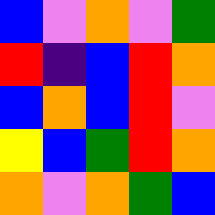[["blue", "violet", "orange", "violet", "green"], ["red", "indigo", "blue", "red", "orange"], ["blue", "orange", "blue", "red", "violet"], ["yellow", "blue", "green", "red", "orange"], ["orange", "violet", "orange", "green", "blue"]]